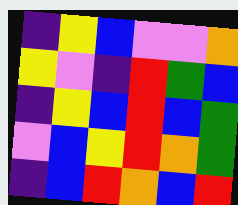[["indigo", "yellow", "blue", "violet", "violet", "orange"], ["yellow", "violet", "indigo", "red", "green", "blue"], ["indigo", "yellow", "blue", "red", "blue", "green"], ["violet", "blue", "yellow", "red", "orange", "green"], ["indigo", "blue", "red", "orange", "blue", "red"]]